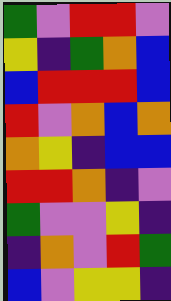[["green", "violet", "red", "red", "violet"], ["yellow", "indigo", "green", "orange", "blue"], ["blue", "red", "red", "red", "blue"], ["red", "violet", "orange", "blue", "orange"], ["orange", "yellow", "indigo", "blue", "blue"], ["red", "red", "orange", "indigo", "violet"], ["green", "violet", "violet", "yellow", "indigo"], ["indigo", "orange", "violet", "red", "green"], ["blue", "violet", "yellow", "yellow", "indigo"]]